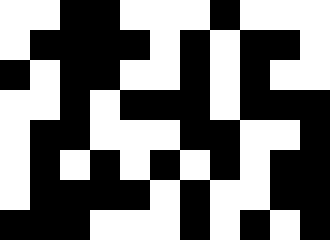[["white", "white", "black", "black", "white", "white", "white", "black", "white", "white", "white"], ["white", "black", "black", "black", "black", "white", "black", "white", "black", "black", "white"], ["black", "white", "black", "black", "white", "white", "black", "white", "black", "white", "white"], ["white", "white", "black", "white", "black", "black", "black", "white", "black", "black", "black"], ["white", "black", "black", "white", "white", "white", "black", "black", "white", "white", "black"], ["white", "black", "white", "black", "white", "black", "white", "black", "white", "black", "black"], ["white", "black", "black", "black", "black", "white", "black", "white", "white", "black", "black"], ["black", "black", "black", "white", "white", "white", "black", "white", "black", "white", "black"]]